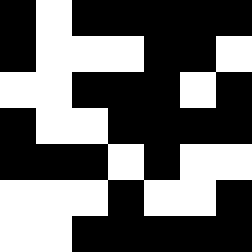[["black", "white", "black", "black", "black", "black", "black"], ["black", "white", "white", "white", "black", "black", "white"], ["white", "white", "black", "black", "black", "white", "black"], ["black", "white", "white", "black", "black", "black", "black"], ["black", "black", "black", "white", "black", "white", "white"], ["white", "white", "white", "black", "white", "white", "black"], ["white", "white", "black", "black", "black", "black", "black"]]